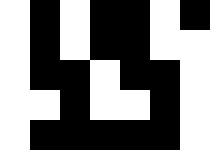[["white", "black", "white", "black", "black", "white", "black"], ["white", "black", "white", "black", "black", "white", "white"], ["white", "black", "black", "white", "black", "black", "white"], ["white", "white", "black", "white", "white", "black", "white"], ["white", "black", "black", "black", "black", "black", "white"]]